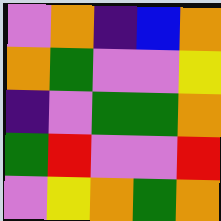[["violet", "orange", "indigo", "blue", "orange"], ["orange", "green", "violet", "violet", "yellow"], ["indigo", "violet", "green", "green", "orange"], ["green", "red", "violet", "violet", "red"], ["violet", "yellow", "orange", "green", "orange"]]